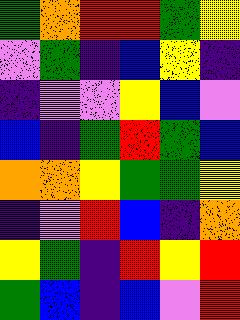[["green", "orange", "red", "red", "green", "yellow"], ["violet", "green", "indigo", "blue", "yellow", "indigo"], ["indigo", "violet", "violet", "yellow", "blue", "violet"], ["blue", "indigo", "green", "red", "green", "blue"], ["orange", "orange", "yellow", "green", "green", "yellow"], ["indigo", "violet", "red", "blue", "indigo", "orange"], ["yellow", "green", "indigo", "red", "yellow", "red"], ["green", "blue", "indigo", "blue", "violet", "red"]]